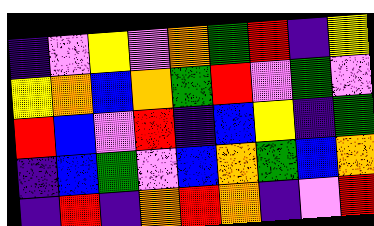[["indigo", "violet", "yellow", "violet", "orange", "green", "red", "indigo", "yellow"], ["yellow", "orange", "blue", "orange", "green", "red", "violet", "green", "violet"], ["red", "blue", "violet", "red", "indigo", "blue", "yellow", "indigo", "green"], ["indigo", "blue", "green", "violet", "blue", "orange", "green", "blue", "orange"], ["indigo", "red", "indigo", "orange", "red", "orange", "indigo", "violet", "red"]]